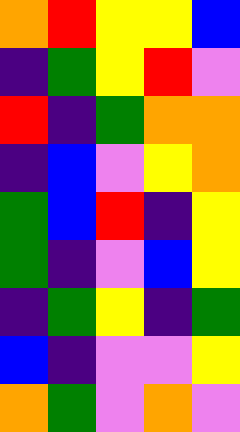[["orange", "red", "yellow", "yellow", "blue"], ["indigo", "green", "yellow", "red", "violet"], ["red", "indigo", "green", "orange", "orange"], ["indigo", "blue", "violet", "yellow", "orange"], ["green", "blue", "red", "indigo", "yellow"], ["green", "indigo", "violet", "blue", "yellow"], ["indigo", "green", "yellow", "indigo", "green"], ["blue", "indigo", "violet", "violet", "yellow"], ["orange", "green", "violet", "orange", "violet"]]